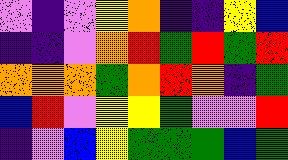[["violet", "indigo", "violet", "yellow", "orange", "indigo", "indigo", "yellow", "blue"], ["indigo", "indigo", "violet", "orange", "red", "green", "red", "green", "red"], ["orange", "orange", "orange", "green", "orange", "red", "orange", "indigo", "green"], ["blue", "red", "violet", "yellow", "yellow", "green", "violet", "violet", "red"], ["indigo", "violet", "blue", "yellow", "green", "green", "green", "blue", "green"]]